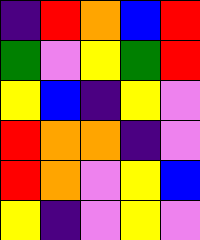[["indigo", "red", "orange", "blue", "red"], ["green", "violet", "yellow", "green", "red"], ["yellow", "blue", "indigo", "yellow", "violet"], ["red", "orange", "orange", "indigo", "violet"], ["red", "orange", "violet", "yellow", "blue"], ["yellow", "indigo", "violet", "yellow", "violet"]]